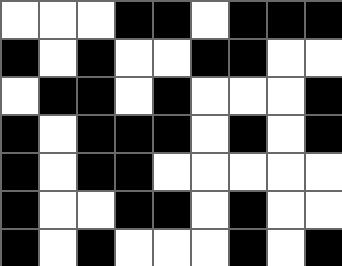[["white", "white", "white", "black", "black", "white", "black", "black", "black"], ["black", "white", "black", "white", "white", "black", "black", "white", "white"], ["white", "black", "black", "white", "black", "white", "white", "white", "black"], ["black", "white", "black", "black", "black", "white", "black", "white", "black"], ["black", "white", "black", "black", "white", "white", "white", "white", "white"], ["black", "white", "white", "black", "black", "white", "black", "white", "white"], ["black", "white", "black", "white", "white", "white", "black", "white", "black"]]